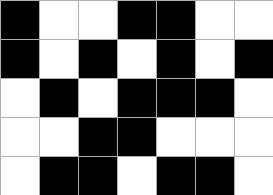[["black", "white", "white", "black", "black", "white", "white"], ["black", "white", "black", "white", "black", "white", "black"], ["white", "black", "white", "black", "black", "black", "white"], ["white", "white", "black", "black", "white", "white", "white"], ["white", "black", "black", "white", "black", "black", "white"]]